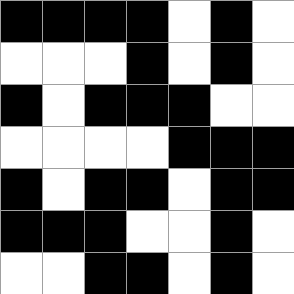[["black", "black", "black", "black", "white", "black", "white"], ["white", "white", "white", "black", "white", "black", "white"], ["black", "white", "black", "black", "black", "white", "white"], ["white", "white", "white", "white", "black", "black", "black"], ["black", "white", "black", "black", "white", "black", "black"], ["black", "black", "black", "white", "white", "black", "white"], ["white", "white", "black", "black", "white", "black", "white"]]